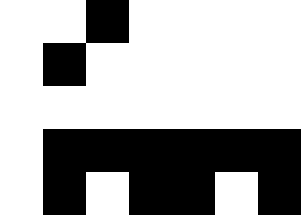[["white", "white", "black", "white", "white", "white", "white"], ["white", "black", "white", "white", "white", "white", "white"], ["white", "white", "white", "white", "white", "white", "white"], ["white", "black", "black", "black", "black", "black", "black"], ["white", "black", "white", "black", "black", "white", "black"]]